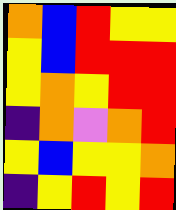[["orange", "blue", "red", "yellow", "yellow"], ["yellow", "blue", "red", "red", "red"], ["yellow", "orange", "yellow", "red", "red"], ["indigo", "orange", "violet", "orange", "red"], ["yellow", "blue", "yellow", "yellow", "orange"], ["indigo", "yellow", "red", "yellow", "red"]]